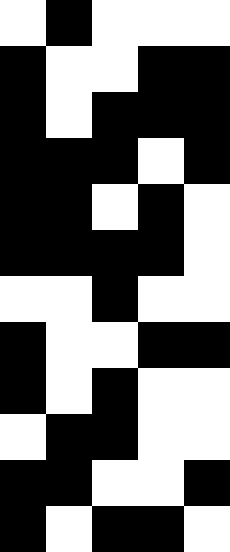[["white", "black", "white", "white", "white"], ["black", "white", "white", "black", "black"], ["black", "white", "black", "black", "black"], ["black", "black", "black", "white", "black"], ["black", "black", "white", "black", "white"], ["black", "black", "black", "black", "white"], ["white", "white", "black", "white", "white"], ["black", "white", "white", "black", "black"], ["black", "white", "black", "white", "white"], ["white", "black", "black", "white", "white"], ["black", "black", "white", "white", "black"], ["black", "white", "black", "black", "white"]]